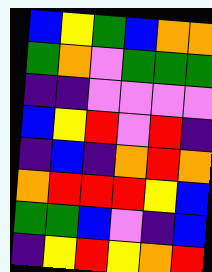[["blue", "yellow", "green", "blue", "orange", "orange"], ["green", "orange", "violet", "green", "green", "green"], ["indigo", "indigo", "violet", "violet", "violet", "violet"], ["blue", "yellow", "red", "violet", "red", "indigo"], ["indigo", "blue", "indigo", "orange", "red", "orange"], ["orange", "red", "red", "red", "yellow", "blue"], ["green", "green", "blue", "violet", "indigo", "blue"], ["indigo", "yellow", "red", "yellow", "orange", "red"]]